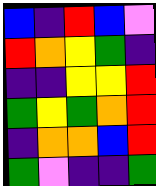[["blue", "indigo", "red", "blue", "violet"], ["red", "orange", "yellow", "green", "indigo"], ["indigo", "indigo", "yellow", "yellow", "red"], ["green", "yellow", "green", "orange", "red"], ["indigo", "orange", "orange", "blue", "red"], ["green", "violet", "indigo", "indigo", "green"]]